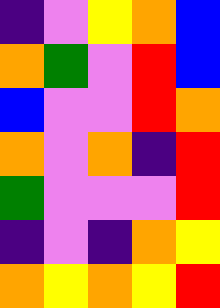[["indigo", "violet", "yellow", "orange", "blue"], ["orange", "green", "violet", "red", "blue"], ["blue", "violet", "violet", "red", "orange"], ["orange", "violet", "orange", "indigo", "red"], ["green", "violet", "violet", "violet", "red"], ["indigo", "violet", "indigo", "orange", "yellow"], ["orange", "yellow", "orange", "yellow", "red"]]